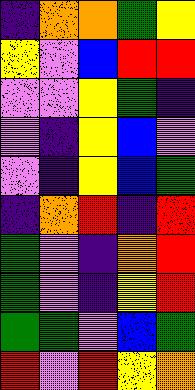[["indigo", "orange", "orange", "green", "yellow"], ["yellow", "violet", "blue", "red", "red"], ["violet", "violet", "yellow", "green", "indigo"], ["violet", "indigo", "yellow", "blue", "violet"], ["violet", "indigo", "yellow", "blue", "green"], ["indigo", "orange", "red", "indigo", "red"], ["green", "violet", "indigo", "orange", "red"], ["green", "violet", "indigo", "yellow", "red"], ["green", "green", "violet", "blue", "green"], ["red", "violet", "red", "yellow", "orange"]]